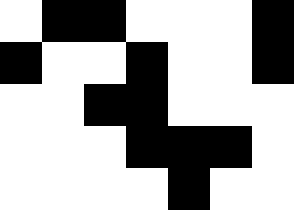[["white", "black", "black", "white", "white", "white", "black"], ["black", "white", "white", "black", "white", "white", "black"], ["white", "white", "black", "black", "white", "white", "white"], ["white", "white", "white", "black", "black", "black", "white"], ["white", "white", "white", "white", "black", "white", "white"]]